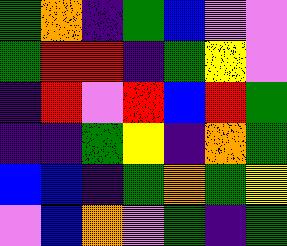[["green", "orange", "indigo", "green", "blue", "violet", "violet"], ["green", "red", "red", "indigo", "green", "yellow", "violet"], ["indigo", "red", "violet", "red", "blue", "red", "green"], ["indigo", "indigo", "green", "yellow", "indigo", "orange", "green"], ["blue", "blue", "indigo", "green", "orange", "green", "yellow"], ["violet", "blue", "orange", "violet", "green", "indigo", "green"]]